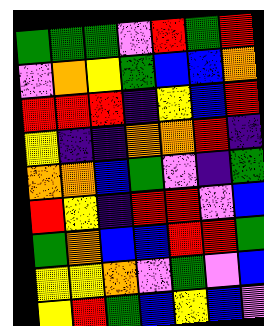[["green", "green", "green", "violet", "red", "green", "red"], ["violet", "orange", "yellow", "green", "blue", "blue", "orange"], ["red", "red", "red", "indigo", "yellow", "blue", "red"], ["yellow", "indigo", "indigo", "orange", "orange", "red", "indigo"], ["orange", "orange", "blue", "green", "violet", "indigo", "green"], ["red", "yellow", "indigo", "red", "red", "violet", "blue"], ["green", "orange", "blue", "blue", "red", "red", "green"], ["yellow", "yellow", "orange", "violet", "green", "violet", "blue"], ["yellow", "red", "green", "blue", "yellow", "blue", "violet"]]